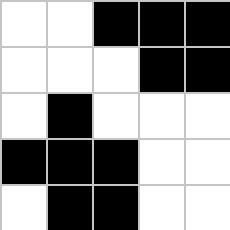[["white", "white", "black", "black", "black"], ["white", "white", "white", "black", "black"], ["white", "black", "white", "white", "white"], ["black", "black", "black", "white", "white"], ["white", "black", "black", "white", "white"]]